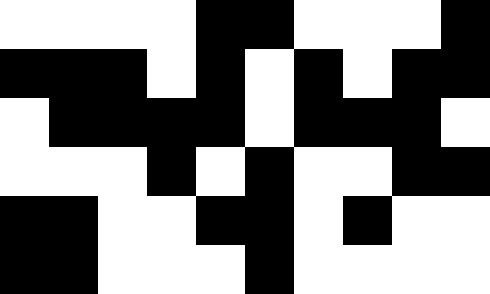[["white", "white", "white", "white", "black", "black", "white", "white", "white", "black"], ["black", "black", "black", "white", "black", "white", "black", "white", "black", "black"], ["white", "black", "black", "black", "black", "white", "black", "black", "black", "white"], ["white", "white", "white", "black", "white", "black", "white", "white", "black", "black"], ["black", "black", "white", "white", "black", "black", "white", "black", "white", "white"], ["black", "black", "white", "white", "white", "black", "white", "white", "white", "white"]]